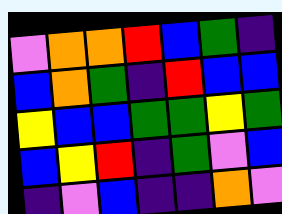[["violet", "orange", "orange", "red", "blue", "green", "indigo"], ["blue", "orange", "green", "indigo", "red", "blue", "blue"], ["yellow", "blue", "blue", "green", "green", "yellow", "green"], ["blue", "yellow", "red", "indigo", "green", "violet", "blue"], ["indigo", "violet", "blue", "indigo", "indigo", "orange", "violet"]]